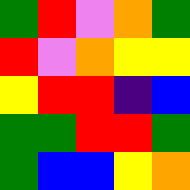[["green", "red", "violet", "orange", "green"], ["red", "violet", "orange", "yellow", "yellow"], ["yellow", "red", "red", "indigo", "blue"], ["green", "green", "red", "red", "green"], ["green", "blue", "blue", "yellow", "orange"]]